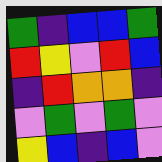[["green", "indigo", "blue", "blue", "green"], ["red", "yellow", "violet", "red", "blue"], ["indigo", "red", "orange", "orange", "indigo"], ["violet", "green", "violet", "green", "violet"], ["yellow", "blue", "indigo", "blue", "violet"]]